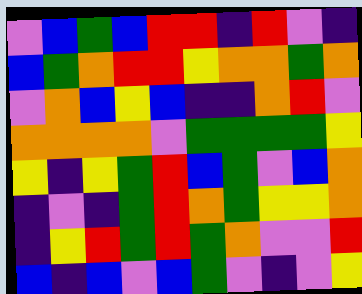[["violet", "blue", "green", "blue", "red", "red", "indigo", "red", "violet", "indigo"], ["blue", "green", "orange", "red", "red", "yellow", "orange", "orange", "green", "orange"], ["violet", "orange", "blue", "yellow", "blue", "indigo", "indigo", "orange", "red", "violet"], ["orange", "orange", "orange", "orange", "violet", "green", "green", "green", "green", "yellow"], ["yellow", "indigo", "yellow", "green", "red", "blue", "green", "violet", "blue", "orange"], ["indigo", "violet", "indigo", "green", "red", "orange", "green", "yellow", "yellow", "orange"], ["indigo", "yellow", "red", "green", "red", "green", "orange", "violet", "violet", "red"], ["blue", "indigo", "blue", "violet", "blue", "green", "violet", "indigo", "violet", "yellow"]]